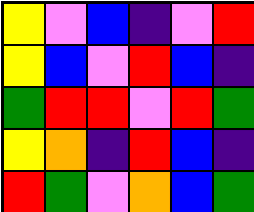[["yellow", "violet", "blue", "indigo", "violet", "red"], ["yellow", "blue", "violet", "red", "blue", "indigo"], ["green", "red", "red", "violet", "red", "green"], ["yellow", "orange", "indigo", "red", "blue", "indigo"], ["red", "green", "violet", "orange", "blue", "green"]]